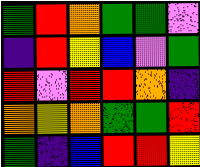[["green", "red", "orange", "green", "green", "violet"], ["indigo", "red", "yellow", "blue", "violet", "green"], ["red", "violet", "red", "red", "orange", "indigo"], ["orange", "yellow", "orange", "green", "green", "red"], ["green", "indigo", "blue", "red", "red", "yellow"]]